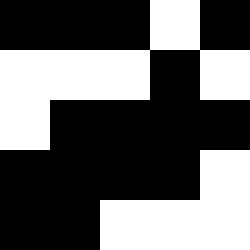[["black", "black", "black", "white", "black"], ["white", "white", "white", "black", "white"], ["white", "black", "black", "black", "black"], ["black", "black", "black", "black", "white"], ["black", "black", "white", "white", "white"]]